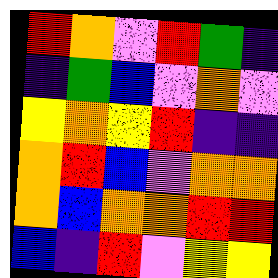[["red", "orange", "violet", "red", "green", "indigo"], ["indigo", "green", "blue", "violet", "orange", "violet"], ["yellow", "orange", "yellow", "red", "indigo", "indigo"], ["orange", "red", "blue", "violet", "orange", "orange"], ["orange", "blue", "orange", "orange", "red", "red"], ["blue", "indigo", "red", "violet", "yellow", "yellow"]]